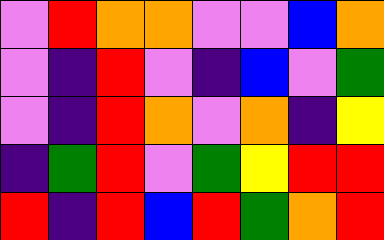[["violet", "red", "orange", "orange", "violet", "violet", "blue", "orange"], ["violet", "indigo", "red", "violet", "indigo", "blue", "violet", "green"], ["violet", "indigo", "red", "orange", "violet", "orange", "indigo", "yellow"], ["indigo", "green", "red", "violet", "green", "yellow", "red", "red"], ["red", "indigo", "red", "blue", "red", "green", "orange", "red"]]